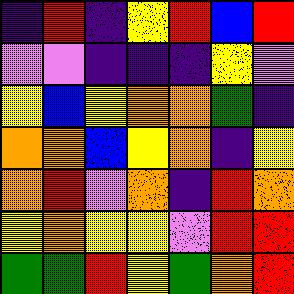[["indigo", "red", "indigo", "yellow", "red", "blue", "red"], ["violet", "violet", "indigo", "indigo", "indigo", "yellow", "violet"], ["yellow", "blue", "yellow", "orange", "orange", "green", "indigo"], ["orange", "orange", "blue", "yellow", "orange", "indigo", "yellow"], ["orange", "red", "violet", "orange", "indigo", "red", "orange"], ["yellow", "orange", "yellow", "yellow", "violet", "red", "red"], ["green", "green", "red", "yellow", "green", "orange", "red"]]